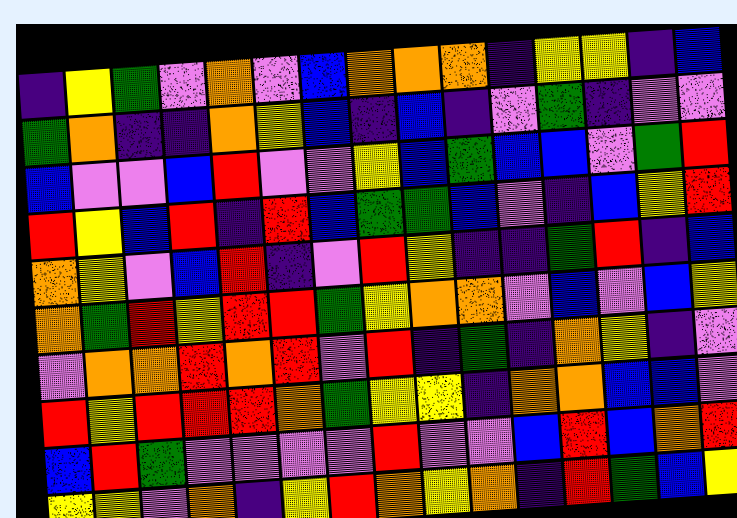[["indigo", "yellow", "green", "violet", "orange", "violet", "blue", "orange", "orange", "orange", "indigo", "yellow", "yellow", "indigo", "blue"], ["green", "orange", "indigo", "indigo", "orange", "yellow", "blue", "indigo", "blue", "indigo", "violet", "green", "indigo", "violet", "violet"], ["blue", "violet", "violet", "blue", "red", "violet", "violet", "yellow", "blue", "green", "blue", "blue", "violet", "green", "red"], ["red", "yellow", "blue", "red", "indigo", "red", "blue", "green", "green", "blue", "violet", "indigo", "blue", "yellow", "red"], ["orange", "yellow", "violet", "blue", "red", "indigo", "violet", "red", "yellow", "indigo", "indigo", "green", "red", "indigo", "blue"], ["orange", "green", "red", "yellow", "red", "red", "green", "yellow", "orange", "orange", "violet", "blue", "violet", "blue", "yellow"], ["violet", "orange", "orange", "red", "orange", "red", "violet", "red", "indigo", "green", "indigo", "orange", "yellow", "indigo", "violet"], ["red", "yellow", "red", "red", "red", "orange", "green", "yellow", "yellow", "indigo", "orange", "orange", "blue", "blue", "violet"], ["blue", "red", "green", "violet", "violet", "violet", "violet", "red", "violet", "violet", "blue", "red", "blue", "orange", "red"], ["yellow", "yellow", "violet", "orange", "indigo", "yellow", "red", "orange", "yellow", "orange", "indigo", "red", "green", "blue", "yellow"]]